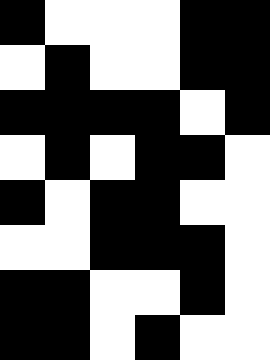[["black", "white", "white", "white", "black", "black"], ["white", "black", "white", "white", "black", "black"], ["black", "black", "black", "black", "white", "black"], ["white", "black", "white", "black", "black", "white"], ["black", "white", "black", "black", "white", "white"], ["white", "white", "black", "black", "black", "white"], ["black", "black", "white", "white", "black", "white"], ["black", "black", "white", "black", "white", "white"]]